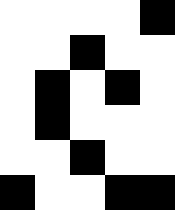[["white", "white", "white", "white", "black"], ["white", "white", "black", "white", "white"], ["white", "black", "white", "black", "white"], ["white", "black", "white", "white", "white"], ["white", "white", "black", "white", "white"], ["black", "white", "white", "black", "black"]]